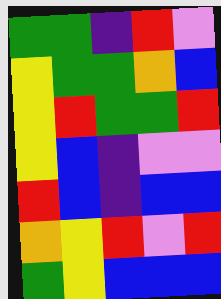[["green", "green", "indigo", "red", "violet"], ["yellow", "green", "green", "orange", "blue"], ["yellow", "red", "green", "green", "red"], ["yellow", "blue", "indigo", "violet", "violet"], ["red", "blue", "indigo", "blue", "blue"], ["orange", "yellow", "red", "violet", "red"], ["green", "yellow", "blue", "blue", "blue"]]